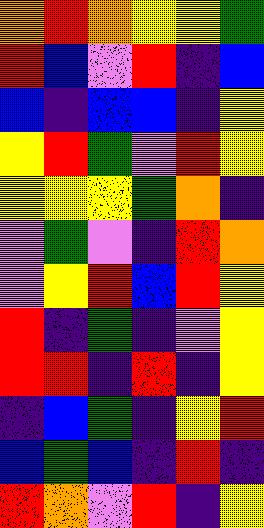[["orange", "red", "orange", "yellow", "yellow", "green"], ["red", "blue", "violet", "red", "indigo", "blue"], ["blue", "indigo", "blue", "blue", "indigo", "yellow"], ["yellow", "red", "green", "violet", "red", "yellow"], ["yellow", "yellow", "yellow", "green", "orange", "indigo"], ["violet", "green", "violet", "indigo", "red", "orange"], ["violet", "yellow", "red", "blue", "red", "yellow"], ["red", "indigo", "green", "indigo", "violet", "yellow"], ["red", "red", "indigo", "red", "indigo", "yellow"], ["indigo", "blue", "green", "indigo", "yellow", "red"], ["blue", "green", "blue", "indigo", "red", "indigo"], ["red", "orange", "violet", "red", "indigo", "yellow"]]